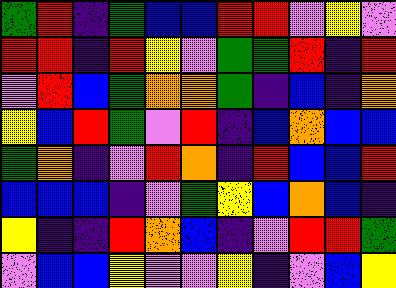[["green", "red", "indigo", "green", "blue", "blue", "red", "red", "violet", "yellow", "violet"], ["red", "red", "indigo", "red", "yellow", "violet", "green", "green", "red", "indigo", "red"], ["violet", "red", "blue", "green", "orange", "orange", "green", "indigo", "blue", "indigo", "orange"], ["yellow", "blue", "red", "green", "violet", "red", "indigo", "blue", "orange", "blue", "blue"], ["green", "orange", "indigo", "violet", "red", "orange", "indigo", "red", "blue", "blue", "red"], ["blue", "blue", "blue", "indigo", "violet", "green", "yellow", "blue", "orange", "blue", "indigo"], ["yellow", "indigo", "indigo", "red", "orange", "blue", "indigo", "violet", "red", "red", "green"], ["violet", "blue", "blue", "yellow", "violet", "violet", "yellow", "indigo", "violet", "blue", "yellow"]]